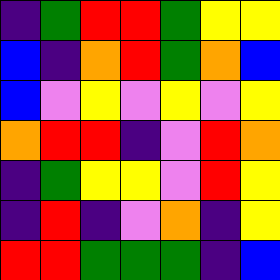[["indigo", "green", "red", "red", "green", "yellow", "yellow"], ["blue", "indigo", "orange", "red", "green", "orange", "blue"], ["blue", "violet", "yellow", "violet", "yellow", "violet", "yellow"], ["orange", "red", "red", "indigo", "violet", "red", "orange"], ["indigo", "green", "yellow", "yellow", "violet", "red", "yellow"], ["indigo", "red", "indigo", "violet", "orange", "indigo", "yellow"], ["red", "red", "green", "green", "green", "indigo", "blue"]]